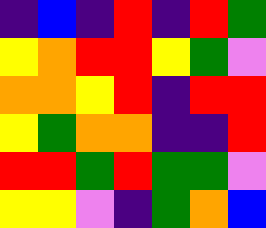[["indigo", "blue", "indigo", "red", "indigo", "red", "green"], ["yellow", "orange", "red", "red", "yellow", "green", "violet"], ["orange", "orange", "yellow", "red", "indigo", "red", "red"], ["yellow", "green", "orange", "orange", "indigo", "indigo", "red"], ["red", "red", "green", "red", "green", "green", "violet"], ["yellow", "yellow", "violet", "indigo", "green", "orange", "blue"]]